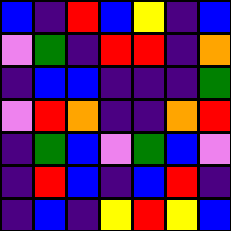[["blue", "indigo", "red", "blue", "yellow", "indigo", "blue"], ["violet", "green", "indigo", "red", "red", "indigo", "orange"], ["indigo", "blue", "blue", "indigo", "indigo", "indigo", "green"], ["violet", "red", "orange", "indigo", "indigo", "orange", "red"], ["indigo", "green", "blue", "violet", "green", "blue", "violet"], ["indigo", "red", "blue", "indigo", "blue", "red", "indigo"], ["indigo", "blue", "indigo", "yellow", "red", "yellow", "blue"]]